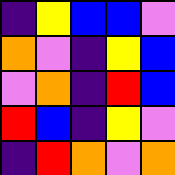[["indigo", "yellow", "blue", "blue", "violet"], ["orange", "violet", "indigo", "yellow", "blue"], ["violet", "orange", "indigo", "red", "blue"], ["red", "blue", "indigo", "yellow", "violet"], ["indigo", "red", "orange", "violet", "orange"]]